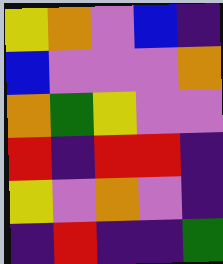[["yellow", "orange", "violet", "blue", "indigo"], ["blue", "violet", "violet", "violet", "orange"], ["orange", "green", "yellow", "violet", "violet"], ["red", "indigo", "red", "red", "indigo"], ["yellow", "violet", "orange", "violet", "indigo"], ["indigo", "red", "indigo", "indigo", "green"]]